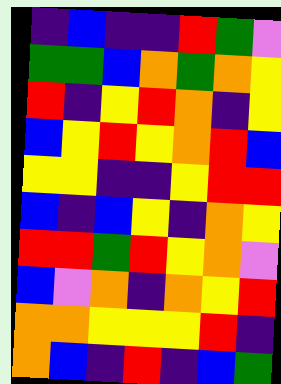[["indigo", "blue", "indigo", "indigo", "red", "green", "violet"], ["green", "green", "blue", "orange", "green", "orange", "yellow"], ["red", "indigo", "yellow", "red", "orange", "indigo", "yellow"], ["blue", "yellow", "red", "yellow", "orange", "red", "blue"], ["yellow", "yellow", "indigo", "indigo", "yellow", "red", "red"], ["blue", "indigo", "blue", "yellow", "indigo", "orange", "yellow"], ["red", "red", "green", "red", "yellow", "orange", "violet"], ["blue", "violet", "orange", "indigo", "orange", "yellow", "red"], ["orange", "orange", "yellow", "yellow", "yellow", "red", "indigo"], ["orange", "blue", "indigo", "red", "indigo", "blue", "green"]]